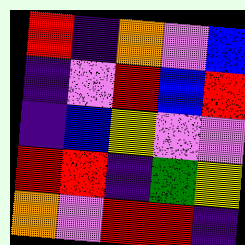[["red", "indigo", "orange", "violet", "blue"], ["indigo", "violet", "red", "blue", "red"], ["indigo", "blue", "yellow", "violet", "violet"], ["red", "red", "indigo", "green", "yellow"], ["orange", "violet", "red", "red", "indigo"]]